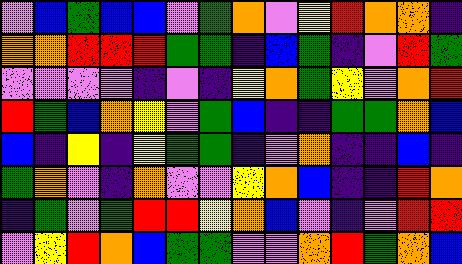[["violet", "blue", "green", "blue", "blue", "violet", "green", "orange", "violet", "yellow", "red", "orange", "orange", "indigo"], ["orange", "orange", "red", "red", "red", "green", "green", "indigo", "blue", "green", "indigo", "violet", "red", "green"], ["violet", "violet", "violet", "violet", "indigo", "violet", "indigo", "yellow", "orange", "green", "yellow", "violet", "orange", "red"], ["red", "green", "blue", "orange", "yellow", "violet", "green", "blue", "indigo", "indigo", "green", "green", "orange", "blue"], ["blue", "indigo", "yellow", "indigo", "yellow", "green", "green", "indigo", "violet", "orange", "indigo", "indigo", "blue", "indigo"], ["green", "orange", "violet", "indigo", "orange", "violet", "violet", "yellow", "orange", "blue", "indigo", "indigo", "red", "orange"], ["indigo", "green", "violet", "green", "red", "red", "yellow", "orange", "blue", "violet", "indigo", "violet", "red", "red"], ["violet", "yellow", "red", "orange", "blue", "green", "green", "violet", "violet", "orange", "red", "green", "orange", "blue"]]